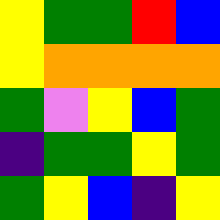[["yellow", "green", "green", "red", "blue"], ["yellow", "orange", "orange", "orange", "orange"], ["green", "violet", "yellow", "blue", "green"], ["indigo", "green", "green", "yellow", "green"], ["green", "yellow", "blue", "indigo", "yellow"]]